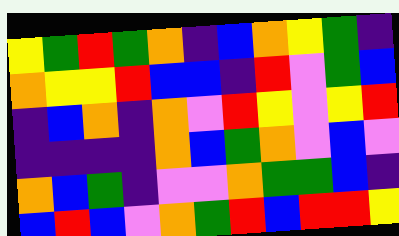[["yellow", "green", "red", "green", "orange", "indigo", "blue", "orange", "yellow", "green", "indigo"], ["orange", "yellow", "yellow", "red", "blue", "blue", "indigo", "red", "violet", "green", "blue"], ["indigo", "blue", "orange", "indigo", "orange", "violet", "red", "yellow", "violet", "yellow", "red"], ["indigo", "indigo", "indigo", "indigo", "orange", "blue", "green", "orange", "violet", "blue", "violet"], ["orange", "blue", "green", "indigo", "violet", "violet", "orange", "green", "green", "blue", "indigo"], ["blue", "red", "blue", "violet", "orange", "green", "red", "blue", "red", "red", "yellow"]]